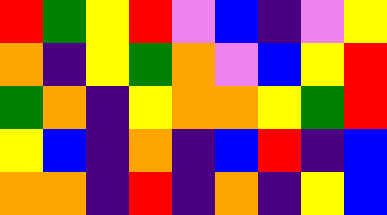[["red", "green", "yellow", "red", "violet", "blue", "indigo", "violet", "yellow"], ["orange", "indigo", "yellow", "green", "orange", "violet", "blue", "yellow", "red"], ["green", "orange", "indigo", "yellow", "orange", "orange", "yellow", "green", "red"], ["yellow", "blue", "indigo", "orange", "indigo", "blue", "red", "indigo", "blue"], ["orange", "orange", "indigo", "red", "indigo", "orange", "indigo", "yellow", "blue"]]